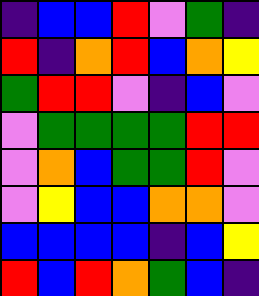[["indigo", "blue", "blue", "red", "violet", "green", "indigo"], ["red", "indigo", "orange", "red", "blue", "orange", "yellow"], ["green", "red", "red", "violet", "indigo", "blue", "violet"], ["violet", "green", "green", "green", "green", "red", "red"], ["violet", "orange", "blue", "green", "green", "red", "violet"], ["violet", "yellow", "blue", "blue", "orange", "orange", "violet"], ["blue", "blue", "blue", "blue", "indigo", "blue", "yellow"], ["red", "blue", "red", "orange", "green", "blue", "indigo"]]